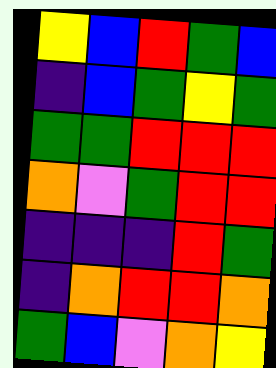[["yellow", "blue", "red", "green", "blue"], ["indigo", "blue", "green", "yellow", "green"], ["green", "green", "red", "red", "red"], ["orange", "violet", "green", "red", "red"], ["indigo", "indigo", "indigo", "red", "green"], ["indigo", "orange", "red", "red", "orange"], ["green", "blue", "violet", "orange", "yellow"]]